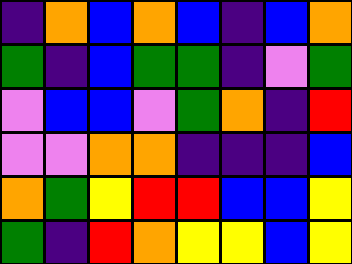[["indigo", "orange", "blue", "orange", "blue", "indigo", "blue", "orange"], ["green", "indigo", "blue", "green", "green", "indigo", "violet", "green"], ["violet", "blue", "blue", "violet", "green", "orange", "indigo", "red"], ["violet", "violet", "orange", "orange", "indigo", "indigo", "indigo", "blue"], ["orange", "green", "yellow", "red", "red", "blue", "blue", "yellow"], ["green", "indigo", "red", "orange", "yellow", "yellow", "blue", "yellow"]]